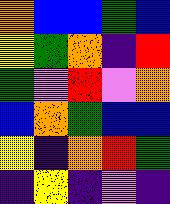[["orange", "blue", "blue", "green", "blue"], ["yellow", "green", "orange", "indigo", "red"], ["green", "violet", "red", "violet", "orange"], ["blue", "orange", "green", "blue", "blue"], ["yellow", "indigo", "orange", "red", "green"], ["indigo", "yellow", "indigo", "violet", "indigo"]]